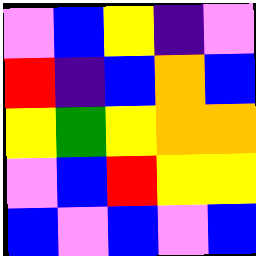[["violet", "blue", "yellow", "indigo", "violet"], ["red", "indigo", "blue", "orange", "blue"], ["yellow", "green", "yellow", "orange", "orange"], ["violet", "blue", "red", "yellow", "yellow"], ["blue", "violet", "blue", "violet", "blue"]]